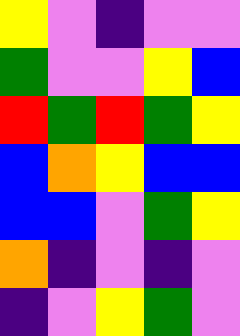[["yellow", "violet", "indigo", "violet", "violet"], ["green", "violet", "violet", "yellow", "blue"], ["red", "green", "red", "green", "yellow"], ["blue", "orange", "yellow", "blue", "blue"], ["blue", "blue", "violet", "green", "yellow"], ["orange", "indigo", "violet", "indigo", "violet"], ["indigo", "violet", "yellow", "green", "violet"]]